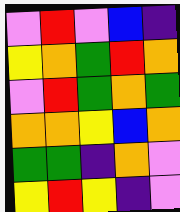[["violet", "red", "violet", "blue", "indigo"], ["yellow", "orange", "green", "red", "orange"], ["violet", "red", "green", "orange", "green"], ["orange", "orange", "yellow", "blue", "orange"], ["green", "green", "indigo", "orange", "violet"], ["yellow", "red", "yellow", "indigo", "violet"]]